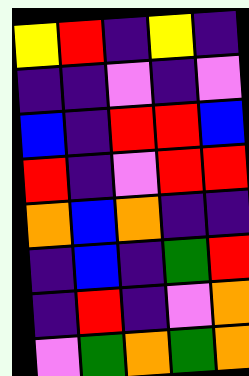[["yellow", "red", "indigo", "yellow", "indigo"], ["indigo", "indigo", "violet", "indigo", "violet"], ["blue", "indigo", "red", "red", "blue"], ["red", "indigo", "violet", "red", "red"], ["orange", "blue", "orange", "indigo", "indigo"], ["indigo", "blue", "indigo", "green", "red"], ["indigo", "red", "indigo", "violet", "orange"], ["violet", "green", "orange", "green", "orange"]]